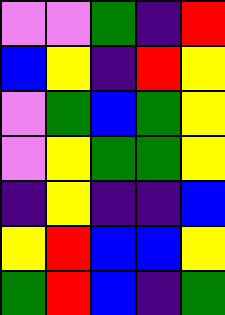[["violet", "violet", "green", "indigo", "red"], ["blue", "yellow", "indigo", "red", "yellow"], ["violet", "green", "blue", "green", "yellow"], ["violet", "yellow", "green", "green", "yellow"], ["indigo", "yellow", "indigo", "indigo", "blue"], ["yellow", "red", "blue", "blue", "yellow"], ["green", "red", "blue", "indigo", "green"]]